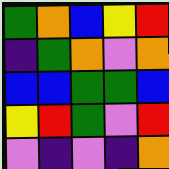[["green", "orange", "blue", "yellow", "red"], ["indigo", "green", "orange", "violet", "orange"], ["blue", "blue", "green", "green", "blue"], ["yellow", "red", "green", "violet", "red"], ["violet", "indigo", "violet", "indigo", "orange"]]